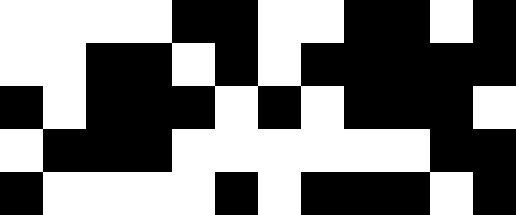[["white", "white", "white", "white", "black", "black", "white", "white", "black", "black", "white", "black"], ["white", "white", "black", "black", "white", "black", "white", "black", "black", "black", "black", "black"], ["black", "white", "black", "black", "black", "white", "black", "white", "black", "black", "black", "white"], ["white", "black", "black", "black", "white", "white", "white", "white", "white", "white", "black", "black"], ["black", "white", "white", "white", "white", "black", "white", "black", "black", "black", "white", "black"]]